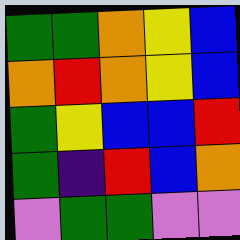[["green", "green", "orange", "yellow", "blue"], ["orange", "red", "orange", "yellow", "blue"], ["green", "yellow", "blue", "blue", "red"], ["green", "indigo", "red", "blue", "orange"], ["violet", "green", "green", "violet", "violet"]]